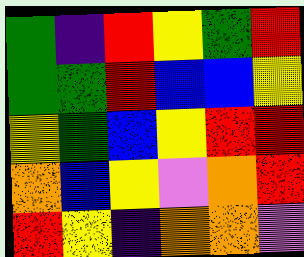[["green", "indigo", "red", "yellow", "green", "red"], ["green", "green", "red", "blue", "blue", "yellow"], ["yellow", "green", "blue", "yellow", "red", "red"], ["orange", "blue", "yellow", "violet", "orange", "red"], ["red", "yellow", "indigo", "orange", "orange", "violet"]]